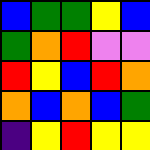[["blue", "green", "green", "yellow", "blue"], ["green", "orange", "red", "violet", "violet"], ["red", "yellow", "blue", "red", "orange"], ["orange", "blue", "orange", "blue", "green"], ["indigo", "yellow", "red", "yellow", "yellow"]]